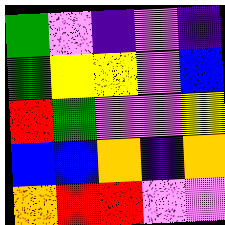[["green", "violet", "indigo", "violet", "indigo"], ["green", "yellow", "yellow", "violet", "blue"], ["red", "green", "violet", "violet", "yellow"], ["blue", "blue", "orange", "indigo", "orange"], ["orange", "red", "red", "violet", "violet"]]